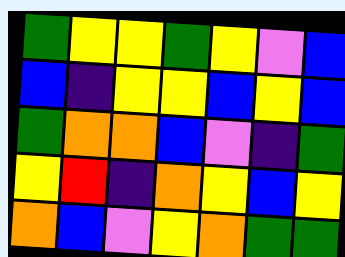[["green", "yellow", "yellow", "green", "yellow", "violet", "blue"], ["blue", "indigo", "yellow", "yellow", "blue", "yellow", "blue"], ["green", "orange", "orange", "blue", "violet", "indigo", "green"], ["yellow", "red", "indigo", "orange", "yellow", "blue", "yellow"], ["orange", "blue", "violet", "yellow", "orange", "green", "green"]]